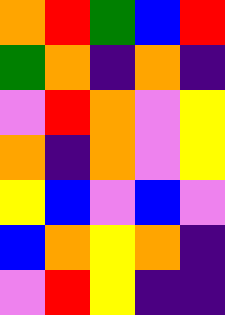[["orange", "red", "green", "blue", "red"], ["green", "orange", "indigo", "orange", "indigo"], ["violet", "red", "orange", "violet", "yellow"], ["orange", "indigo", "orange", "violet", "yellow"], ["yellow", "blue", "violet", "blue", "violet"], ["blue", "orange", "yellow", "orange", "indigo"], ["violet", "red", "yellow", "indigo", "indigo"]]